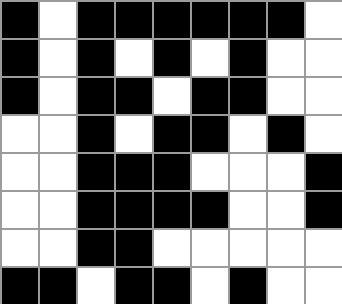[["black", "white", "black", "black", "black", "black", "black", "black", "white"], ["black", "white", "black", "white", "black", "white", "black", "white", "white"], ["black", "white", "black", "black", "white", "black", "black", "white", "white"], ["white", "white", "black", "white", "black", "black", "white", "black", "white"], ["white", "white", "black", "black", "black", "white", "white", "white", "black"], ["white", "white", "black", "black", "black", "black", "white", "white", "black"], ["white", "white", "black", "black", "white", "white", "white", "white", "white"], ["black", "black", "white", "black", "black", "white", "black", "white", "white"]]